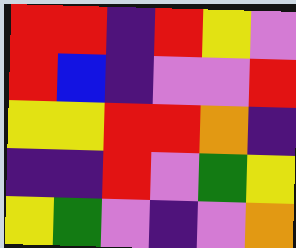[["red", "red", "indigo", "red", "yellow", "violet"], ["red", "blue", "indigo", "violet", "violet", "red"], ["yellow", "yellow", "red", "red", "orange", "indigo"], ["indigo", "indigo", "red", "violet", "green", "yellow"], ["yellow", "green", "violet", "indigo", "violet", "orange"]]